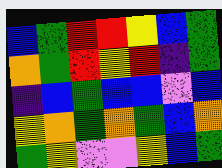[["blue", "green", "red", "red", "yellow", "blue", "green"], ["orange", "green", "red", "yellow", "red", "indigo", "green"], ["indigo", "blue", "green", "blue", "blue", "violet", "blue"], ["yellow", "orange", "green", "orange", "green", "blue", "orange"], ["green", "yellow", "violet", "violet", "yellow", "blue", "green"]]